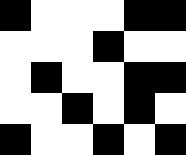[["black", "white", "white", "white", "black", "black"], ["white", "white", "white", "black", "white", "white"], ["white", "black", "white", "white", "black", "black"], ["white", "white", "black", "white", "black", "white"], ["black", "white", "white", "black", "white", "black"]]